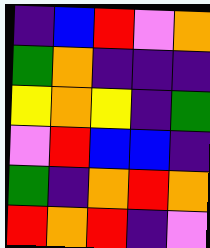[["indigo", "blue", "red", "violet", "orange"], ["green", "orange", "indigo", "indigo", "indigo"], ["yellow", "orange", "yellow", "indigo", "green"], ["violet", "red", "blue", "blue", "indigo"], ["green", "indigo", "orange", "red", "orange"], ["red", "orange", "red", "indigo", "violet"]]